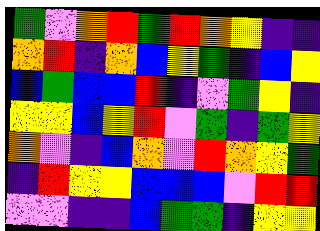[["green", "violet", "orange", "red", "green", "red", "orange", "yellow", "indigo", "indigo"], ["orange", "red", "indigo", "orange", "blue", "yellow", "green", "indigo", "blue", "yellow"], ["blue", "green", "blue", "blue", "red", "indigo", "violet", "green", "yellow", "indigo"], ["yellow", "yellow", "blue", "yellow", "red", "violet", "green", "indigo", "green", "yellow"], ["orange", "violet", "indigo", "blue", "orange", "violet", "red", "orange", "yellow", "green"], ["indigo", "red", "yellow", "yellow", "blue", "blue", "blue", "violet", "red", "red"], ["violet", "violet", "indigo", "indigo", "blue", "green", "green", "indigo", "yellow", "yellow"]]